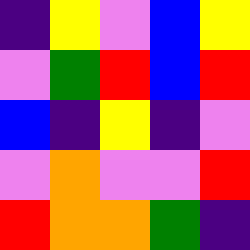[["indigo", "yellow", "violet", "blue", "yellow"], ["violet", "green", "red", "blue", "red"], ["blue", "indigo", "yellow", "indigo", "violet"], ["violet", "orange", "violet", "violet", "red"], ["red", "orange", "orange", "green", "indigo"]]